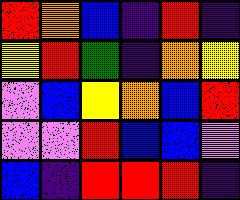[["red", "orange", "blue", "indigo", "red", "indigo"], ["yellow", "red", "green", "indigo", "orange", "yellow"], ["violet", "blue", "yellow", "orange", "blue", "red"], ["violet", "violet", "red", "blue", "blue", "violet"], ["blue", "indigo", "red", "red", "red", "indigo"]]